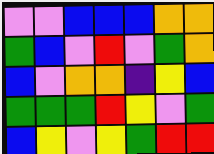[["violet", "violet", "blue", "blue", "blue", "orange", "orange"], ["green", "blue", "violet", "red", "violet", "green", "orange"], ["blue", "violet", "orange", "orange", "indigo", "yellow", "blue"], ["green", "green", "green", "red", "yellow", "violet", "green"], ["blue", "yellow", "violet", "yellow", "green", "red", "red"]]